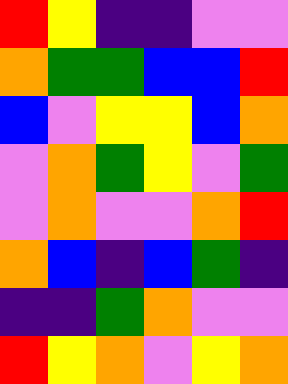[["red", "yellow", "indigo", "indigo", "violet", "violet"], ["orange", "green", "green", "blue", "blue", "red"], ["blue", "violet", "yellow", "yellow", "blue", "orange"], ["violet", "orange", "green", "yellow", "violet", "green"], ["violet", "orange", "violet", "violet", "orange", "red"], ["orange", "blue", "indigo", "blue", "green", "indigo"], ["indigo", "indigo", "green", "orange", "violet", "violet"], ["red", "yellow", "orange", "violet", "yellow", "orange"]]